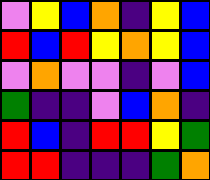[["violet", "yellow", "blue", "orange", "indigo", "yellow", "blue"], ["red", "blue", "red", "yellow", "orange", "yellow", "blue"], ["violet", "orange", "violet", "violet", "indigo", "violet", "blue"], ["green", "indigo", "indigo", "violet", "blue", "orange", "indigo"], ["red", "blue", "indigo", "red", "red", "yellow", "green"], ["red", "red", "indigo", "indigo", "indigo", "green", "orange"]]